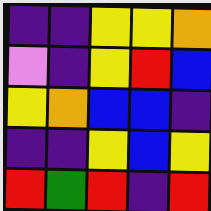[["indigo", "indigo", "yellow", "yellow", "orange"], ["violet", "indigo", "yellow", "red", "blue"], ["yellow", "orange", "blue", "blue", "indigo"], ["indigo", "indigo", "yellow", "blue", "yellow"], ["red", "green", "red", "indigo", "red"]]